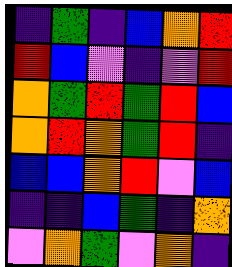[["indigo", "green", "indigo", "blue", "orange", "red"], ["red", "blue", "violet", "indigo", "violet", "red"], ["orange", "green", "red", "green", "red", "blue"], ["orange", "red", "orange", "green", "red", "indigo"], ["blue", "blue", "orange", "red", "violet", "blue"], ["indigo", "indigo", "blue", "green", "indigo", "orange"], ["violet", "orange", "green", "violet", "orange", "indigo"]]